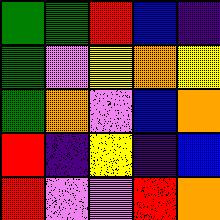[["green", "green", "red", "blue", "indigo"], ["green", "violet", "yellow", "orange", "yellow"], ["green", "orange", "violet", "blue", "orange"], ["red", "indigo", "yellow", "indigo", "blue"], ["red", "violet", "violet", "red", "orange"]]